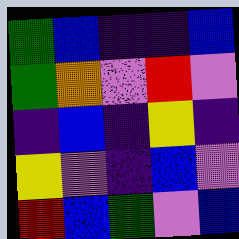[["green", "blue", "indigo", "indigo", "blue"], ["green", "orange", "violet", "red", "violet"], ["indigo", "blue", "indigo", "yellow", "indigo"], ["yellow", "violet", "indigo", "blue", "violet"], ["red", "blue", "green", "violet", "blue"]]